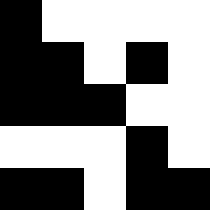[["black", "white", "white", "white", "white"], ["black", "black", "white", "black", "white"], ["black", "black", "black", "white", "white"], ["white", "white", "white", "black", "white"], ["black", "black", "white", "black", "black"]]